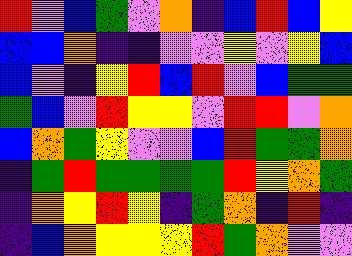[["red", "violet", "blue", "green", "violet", "orange", "indigo", "blue", "red", "blue", "yellow"], ["blue", "blue", "orange", "indigo", "indigo", "violet", "violet", "yellow", "violet", "yellow", "blue"], ["blue", "violet", "indigo", "yellow", "red", "blue", "red", "violet", "blue", "green", "green"], ["green", "blue", "violet", "red", "yellow", "yellow", "violet", "red", "red", "violet", "orange"], ["blue", "orange", "green", "yellow", "violet", "violet", "blue", "red", "green", "green", "orange"], ["indigo", "green", "red", "green", "green", "green", "green", "red", "yellow", "orange", "green"], ["indigo", "orange", "yellow", "red", "yellow", "indigo", "green", "orange", "indigo", "red", "indigo"], ["indigo", "blue", "orange", "yellow", "yellow", "yellow", "red", "green", "orange", "violet", "violet"]]